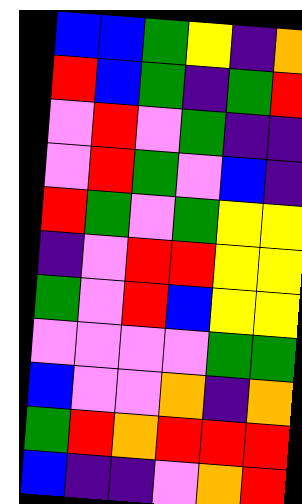[["blue", "blue", "green", "yellow", "indigo", "orange"], ["red", "blue", "green", "indigo", "green", "red"], ["violet", "red", "violet", "green", "indigo", "indigo"], ["violet", "red", "green", "violet", "blue", "indigo"], ["red", "green", "violet", "green", "yellow", "yellow"], ["indigo", "violet", "red", "red", "yellow", "yellow"], ["green", "violet", "red", "blue", "yellow", "yellow"], ["violet", "violet", "violet", "violet", "green", "green"], ["blue", "violet", "violet", "orange", "indigo", "orange"], ["green", "red", "orange", "red", "red", "red"], ["blue", "indigo", "indigo", "violet", "orange", "red"]]